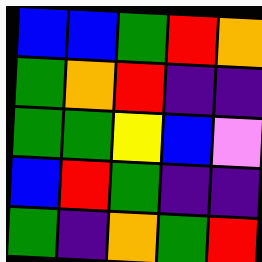[["blue", "blue", "green", "red", "orange"], ["green", "orange", "red", "indigo", "indigo"], ["green", "green", "yellow", "blue", "violet"], ["blue", "red", "green", "indigo", "indigo"], ["green", "indigo", "orange", "green", "red"]]